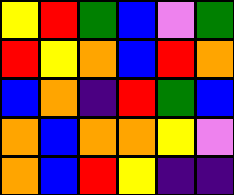[["yellow", "red", "green", "blue", "violet", "green"], ["red", "yellow", "orange", "blue", "red", "orange"], ["blue", "orange", "indigo", "red", "green", "blue"], ["orange", "blue", "orange", "orange", "yellow", "violet"], ["orange", "blue", "red", "yellow", "indigo", "indigo"]]